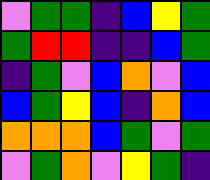[["violet", "green", "green", "indigo", "blue", "yellow", "green"], ["green", "red", "red", "indigo", "indigo", "blue", "green"], ["indigo", "green", "violet", "blue", "orange", "violet", "blue"], ["blue", "green", "yellow", "blue", "indigo", "orange", "blue"], ["orange", "orange", "orange", "blue", "green", "violet", "green"], ["violet", "green", "orange", "violet", "yellow", "green", "indigo"]]